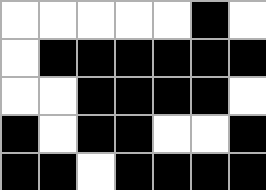[["white", "white", "white", "white", "white", "black", "white"], ["white", "black", "black", "black", "black", "black", "black"], ["white", "white", "black", "black", "black", "black", "white"], ["black", "white", "black", "black", "white", "white", "black"], ["black", "black", "white", "black", "black", "black", "black"]]